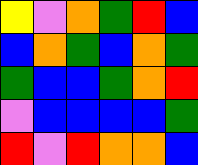[["yellow", "violet", "orange", "green", "red", "blue"], ["blue", "orange", "green", "blue", "orange", "green"], ["green", "blue", "blue", "green", "orange", "red"], ["violet", "blue", "blue", "blue", "blue", "green"], ["red", "violet", "red", "orange", "orange", "blue"]]